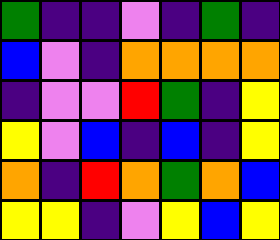[["green", "indigo", "indigo", "violet", "indigo", "green", "indigo"], ["blue", "violet", "indigo", "orange", "orange", "orange", "orange"], ["indigo", "violet", "violet", "red", "green", "indigo", "yellow"], ["yellow", "violet", "blue", "indigo", "blue", "indigo", "yellow"], ["orange", "indigo", "red", "orange", "green", "orange", "blue"], ["yellow", "yellow", "indigo", "violet", "yellow", "blue", "yellow"]]